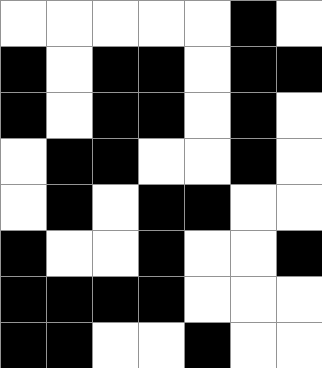[["white", "white", "white", "white", "white", "black", "white"], ["black", "white", "black", "black", "white", "black", "black"], ["black", "white", "black", "black", "white", "black", "white"], ["white", "black", "black", "white", "white", "black", "white"], ["white", "black", "white", "black", "black", "white", "white"], ["black", "white", "white", "black", "white", "white", "black"], ["black", "black", "black", "black", "white", "white", "white"], ["black", "black", "white", "white", "black", "white", "white"]]